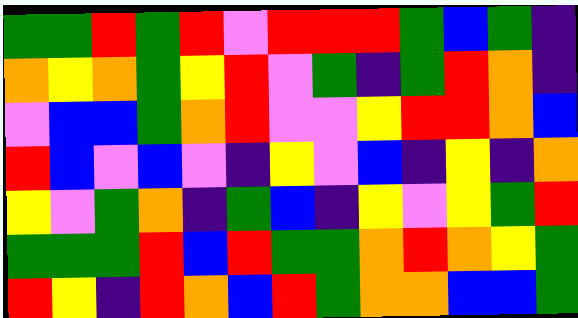[["green", "green", "red", "green", "red", "violet", "red", "red", "red", "green", "blue", "green", "indigo"], ["orange", "yellow", "orange", "green", "yellow", "red", "violet", "green", "indigo", "green", "red", "orange", "indigo"], ["violet", "blue", "blue", "green", "orange", "red", "violet", "violet", "yellow", "red", "red", "orange", "blue"], ["red", "blue", "violet", "blue", "violet", "indigo", "yellow", "violet", "blue", "indigo", "yellow", "indigo", "orange"], ["yellow", "violet", "green", "orange", "indigo", "green", "blue", "indigo", "yellow", "violet", "yellow", "green", "red"], ["green", "green", "green", "red", "blue", "red", "green", "green", "orange", "red", "orange", "yellow", "green"], ["red", "yellow", "indigo", "red", "orange", "blue", "red", "green", "orange", "orange", "blue", "blue", "green"]]